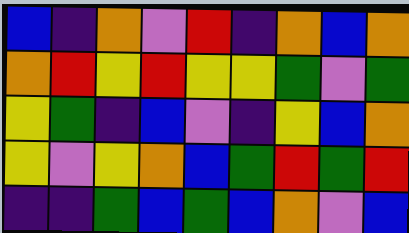[["blue", "indigo", "orange", "violet", "red", "indigo", "orange", "blue", "orange"], ["orange", "red", "yellow", "red", "yellow", "yellow", "green", "violet", "green"], ["yellow", "green", "indigo", "blue", "violet", "indigo", "yellow", "blue", "orange"], ["yellow", "violet", "yellow", "orange", "blue", "green", "red", "green", "red"], ["indigo", "indigo", "green", "blue", "green", "blue", "orange", "violet", "blue"]]